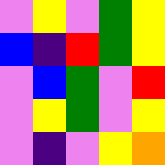[["violet", "yellow", "violet", "green", "yellow"], ["blue", "indigo", "red", "green", "yellow"], ["violet", "blue", "green", "violet", "red"], ["violet", "yellow", "green", "violet", "yellow"], ["violet", "indigo", "violet", "yellow", "orange"]]